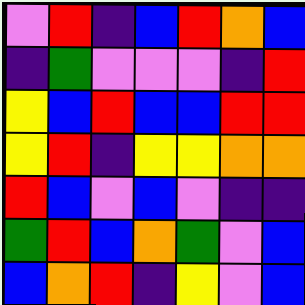[["violet", "red", "indigo", "blue", "red", "orange", "blue"], ["indigo", "green", "violet", "violet", "violet", "indigo", "red"], ["yellow", "blue", "red", "blue", "blue", "red", "red"], ["yellow", "red", "indigo", "yellow", "yellow", "orange", "orange"], ["red", "blue", "violet", "blue", "violet", "indigo", "indigo"], ["green", "red", "blue", "orange", "green", "violet", "blue"], ["blue", "orange", "red", "indigo", "yellow", "violet", "blue"]]